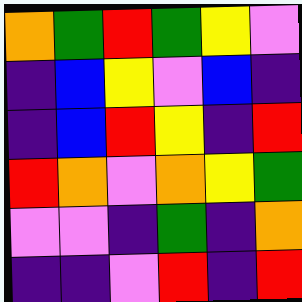[["orange", "green", "red", "green", "yellow", "violet"], ["indigo", "blue", "yellow", "violet", "blue", "indigo"], ["indigo", "blue", "red", "yellow", "indigo", "red"], ["red", "orange", "violet", "orange", "yellow", "green"], ["violet", "violet", "indigo", "green", "indigo", "orange"], ["indigo", "indigo", "violet", "red", "indigo", "red"]]